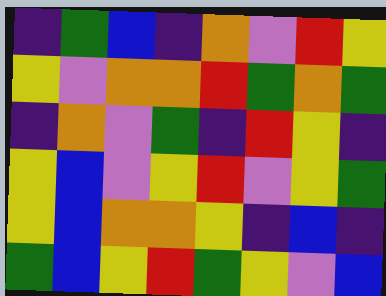[["indigo", "green", "blue", "indigo", "orange", "violet", "red", "yellow"], ["yellow", "violet", "orange", "orange", "red", "green", "orange", "green"], ["indigo", "orange", "violet", "green", "indigo", "red", "yellow", "indigo"], ["yellow", "blue", "violet", "yellow", "red", "violet", "yellow", "green"], ["yellow", "blue", "orange", "orange", "yellow", "indigo", "blue", "indigo"], ["green", "blue", "yellow", "red", "green", "yellow", "violet", "blue"]]